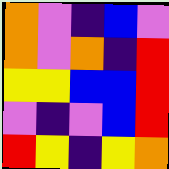[["orange", "violet", "indigo", "blue", "violet"], ["orange", "violet", "orange", "indigo", "red"], ["yellow", "yellow", "blue", "blue", "red"], ["violet", "indigo", "violet", "blue", "red"], ["red", "yellow", "indigo", "yellow", "orange"]]